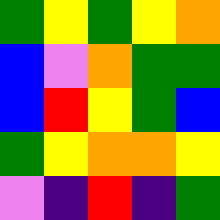[["green", "yellow", "green", "yellow", "orange"], ["blue", "violet", "orange", "green", "green"], ["blue", "red", "yellow", "green", "blue"], ["green", "yellow", "orange", "orange", "yellow"], ["violet", "indigo", "red", "indigo", "green"]]